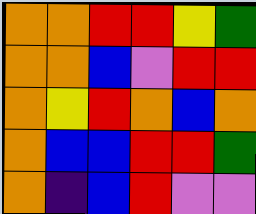[["orange", "orange", "red", "red", "yellow", "green"], ["orange", "orange", "blue", "violet", "red", "red"], ["orange", "yellow", "red", "orange", "blue", "orange"], ["orange", "blue", "blue", "red", "red", "green"], ["orange", "indigo", "blue", "red", "violet", "violet"]]